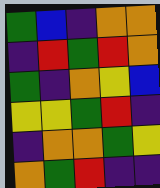[["green", "blue", "indigo", "orange", "orange"], ["indigo", "red", "green", "red", "orange"], ["green", "indigo", "orange", "yellow", "blue"], ["yellow", "yellow", "green", "red", "indigo"], ["indigo", "orange", "orange", "green", "yellow"], ["orange", "green", "red", "indigo", "indigo"]]